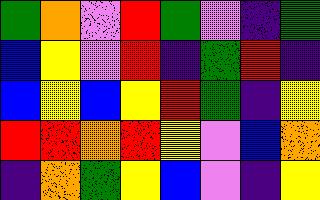[["green", "orange", "violet", "red", "green", "violet", "indigo", "green"], ["blue", "yellow", "violet", "red", "indigo", "green", "red", "indigo"], ["blue", "yellow", "blue", "yellow", "red", "green", "indigo", "yellow"], ["red", "red", "orange", "red", "yellow", "violet", "blue", "orange"], ["indigo", "orange", "green", "yellow", "blue", "violet", "indigo", "yellow"]]